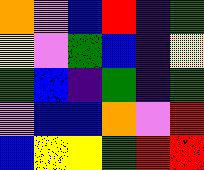[["orange", "violet", "blue", "red", "indigo", "green"], ["yellow", "violet", "green", "blue", "indigo", "yellow"], ["green", "blue", "indigo", "green", "indigo", "green"], ["violet", "blue", "blue", "orange", "violet", "red"], ["blue", "yellow", "yellow", "green", "red", "red"]]